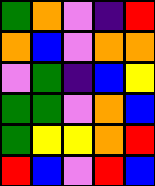[["green", "orange", "violet", "indigo", "red"], ["orange", "blue", "violet", "orange", "orange"], ["violet", "green", "indigo", "blue", "yellow"], ["green", "green", "violet", "orange", "blue"], ["green", "yellow", "yellow", "orange", "red"], ["red", "blue", "violet", "red", "blue"]]